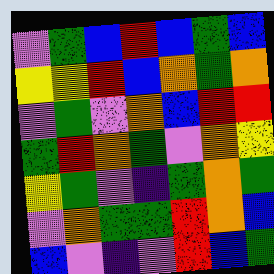[["violet", "green", "blue", "red", "blue", "green", "blue"], ["yellow", "yellow", "red", "blue", "orange", "green", "orange"], ["violet", "green", "violet", "orange", "blue", "red", "red"], ["green", "red", "orange", "green", "violet", "orange", "yellow"], ["yellow", "green", "violet", "indigo", "green", "orange", "green"], ["violet", "orange", "green", "green", "red", "orange", "blue"], ["blue", "violet", "indigo", "violet", "red", "blue", "green"]]